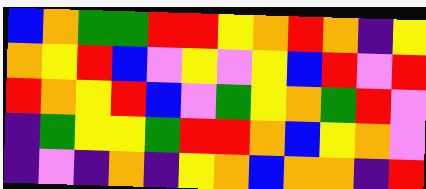[["blue", "orange", "green", "green", "red", "red", "yellow", "orange", "red", "orange", "indigo", "yellow"], ["orange", "yellow", "red", "blue", "violet", "yellow", "violet", "yellow", "blue", "red", "violet", "red"], ["red", "orange", "yellow", "red", "blue", "violet", "green", "yellow", "orange", "green", "red", "violet"], ["indigo", "green", "yellow", "yellow", "green", "red", "red", "orange", "blue", "yellow", "orange", "violet"], ["indigo", "violet", "indigo", "orange", "indigo", "yellow", "orange", "blue", "orange", "orange", "indigo", "red"]]